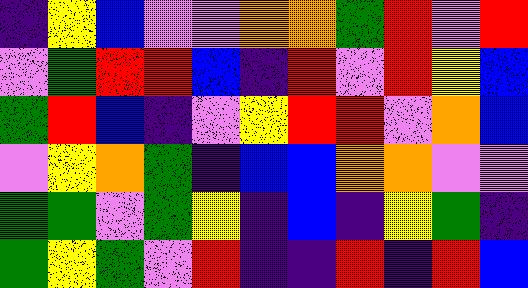[["indigo", "yellow", "blue", "violet", "violet", "orange", "orange", "green", "red", "violet", "red"], ["violet", "green", "red", "red", "blue", "indigo", "red", "violet", "red", "yellow", "blue"], ["green", "red", "blue", "indigo", "violet", "yellow", "red", "red", "violet", "orange", "blue"], ["violet", "yellow", "orange", "green", "indigo", "blue", "blue", "orange", "orange", "violet", "violet"], ["green", "green", "violet", "green", "yellow", "indigo", "blue", "indigo", "yellow", "green", "indigo"], ["green", "yellow", "green", "violet", "red", "indigo", "indigo", "red", "indigo", "red", "blue"]]